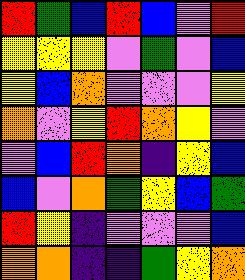[["red", "green", "blue", "red", "blue", "violet", "red"], ["yellow", "yellow", "yellow", "violet", "green", "violet", "blue"], ["yellow", "blue", "orange", "violet", "violet", "violet", "yellow"], ["orange", "violet", "yellow", "red", "orange", "yellow", "violet"], ["violet", "blue", "red", "orange", "indigo", "yellow", "blue"], ["blue", "violet", "orange", "green", "yellow", "blue", "green"], ["red", "yellow", "indigo", "violet", "violet", "violet", "blue"], ["orange", "orange", "indigo", "indigo", "green", "yellow", "orange"]]